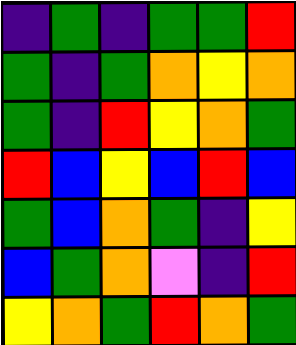[["indigo", "green", "indigo", "green", "green", "red"], ["green", "indigo", "green", "orange", "yellow", "orange"], ["green", "indigo", "red", "yellow", "orange", "green"], ["red", "blue", "yellow", "blue", "red", "blue"], ["green", "blue", "orange", "green", "indigo", "yellow"], ["blue", "green", "orange", "violet", "indigo", "red"], ["yellow", "orange", "green", "red", "orange", "green"]]